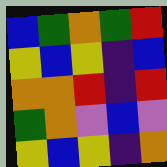[["blue", "green", "orange", "green", "red"], ["yellow", "blue", "yellow", "indigo", "blue"], ["orange", "orange", "red", "indigo", "red"], ["green", "orange", "violet", "blue", "violet"], ["yellow", "blue", "yellow", "indigo", "orange"]]